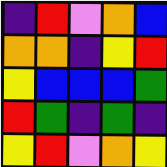[["indigo", "red", "violet", "orange", "blue"], ["orange", "orange", "indigo", "yellow", "red"], ["yellow", "blue", "blue", "blue", "green"], ["red", "green", "indigo", "green", "indigo"], ["yellow", "red", "violet", "orange", "yellow"]]